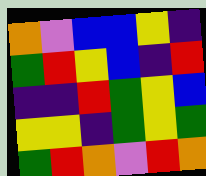[["orange", "violet", "blue", "blue", "yellow", "indigo"], ["green", "red", "yellow", "blue", "indigo", "red"], ["indigo", "indigo", "red", "green", "yellow", "blue"], ["yellow", "yellow", "indigo", "green", "yellow", "green"], ["green", "red", "orange", "violet", "red", "orange"]]